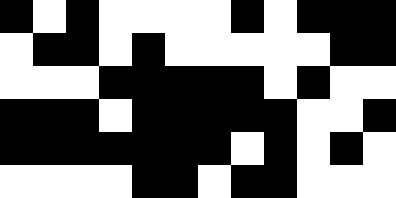[["black", "white", "black", "white", "white", "white", "white", "black", "white", "black", "black", "black"], ["white", "black", "black", "white", "black", "white", "white", "white", "white", "white", "black", "black"], ["white", "white", "white", "black", "black", "black", "black", "black", "white", "black", "white", "white"], ["black", "black", "black", "white", "black", "black", "black", "black", "black", "white", "white", "black"], ["black", "black", "black", "black", "black", "black", "black", "white", "black", "white", "black", "white"], ["white", "white", "white", "white", "black", "black", "white", "black", "black", "white", "white", "white"]]